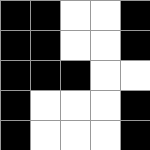[["black", "black", "white", "white", "black"], ["black", "black", "white", "white", "black"], ["black", "black", "black", "white", "white"], ["black", "white", "white", "white", "black"], ["black", "white", "white", "white", "black"]]